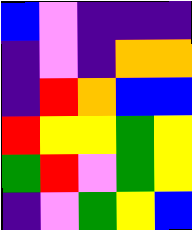[["blue", "violet", "indigo", "indigo", "indigo"], ["indigo", "violet", "indigo", "orange", "orange"], ["indigo", "red", "orange", "blue", "blue"], ["red", "yellow", "yellow", "green", "yellow"], ["green", "red", "violet", "green", "yellow"], ["indigo", "violet", "green", "yellow", "blue"]]